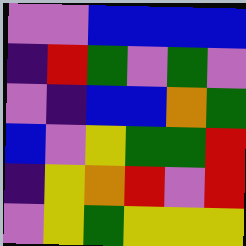[["violet", "violet", "blue", "blue", "blue", "blue"], ["indigo", "red", "green", "violet", "green", "violet"], ["violet", "indigo", "blue", "blue", "orange", "green"], ["blue", "violet", "yellow", "green", "green", "red"], ["indigo", "yellow", "orange", "red", "violet", "red"], ["violet", "yellow", "green", "yellow", "yellow", "yellow"]]